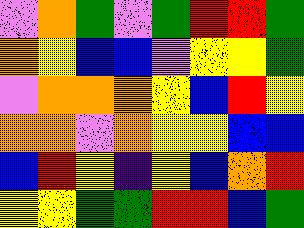[["violet", "orange", "green", "violet", "green", "red", "red", "green"], ["orange", "yellow", "blue", "blue", "violet", "yellow", "yellow", "green"], ["violet", "orange", "orange", "orange", "yellow", "blue", "red", "yellow"], ["orange", "orange", "violet", "orange", "yellow", "yellow", "blue", "blue"], ["blue", "red", "yellow", "indigo", "yellow", "blue", "orange", "red"], ["yellow", "yellow", "green", "green", "red", "red", "blue", "green"]]